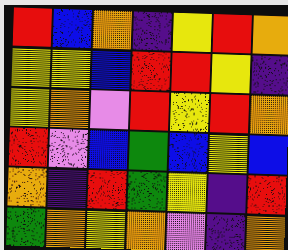[["red", "blue", "orange", "indigo", "yellow", "red", "orange"], ["yellow", "yellow", "blue", "red", "red", "yellow", "indigo"], ["yellow", "orange", "violet", "red", "yellow", "red", "orange"], ["red", "violet", "blue", "green", "blue", "yellow", "blue"], ["orange", "indigo", "red", "green", "yellow", "indigo", "red"], ["green", "orange", "yellow", "orange", "violet", "indigo", "orange"]]